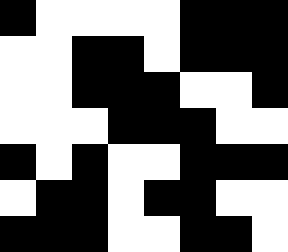[["black", "white", "white", "white", "white", "black", "black", "black"], ["white", "white", "black", "black", "white", "black", "black", "black"], ["white", "white", "black", "black", "black", "white", "white", "black"], ["white", "white", "white", "black", "black", "black", "white", "white"], ["black", "white", "black", "white", "white", "black", "black", "black"], ["white", "black", "black", "white", "black", "black", "white", "white"], ["black", "black", "black", "white", "white", "black", "black", "white"]]